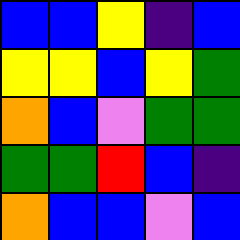[["blue", "blue", "yellow", "indigo", "blue"], ["yellow", "yellow", "blue", "yellow", "green"], ["orange", "blue", "violet", "green", "green"], ["green", "green", "red", "blue", "indigo"], ["orange", "blue", "blue", "violet", "blue"]]